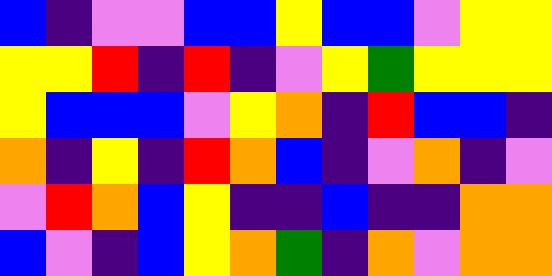[["blue", "indigo", "violet", "violet", "blue", "blue", "yellow", "blue", "blue", "violet", "yellow", "yellow"], ["yellow", "yellow", "red", "indigo", "red", "indigo", "violet", "yellow", "green", "yellow", "yellow", "yellow"], ["yellow", "blue", "blue", "blue", "violet", "yellow", "orange", "indigo", "red", "blue", "blue", "indigo"], ["orange", "indigo", "yellow", "indigo", "red", "orange", "blue", "indigo", "violet", "orange", "indigo", "violet"], ["violet", "red", "orange", "blue", "yellow", "indigo", "indigo", "blue", "indigo", "indigo", "orange", "orange"], ["blue", "violet", "indigo", "blue", "yellow", "orange", "green", "indigo", "orange", "violet", "orange", "orange"]]